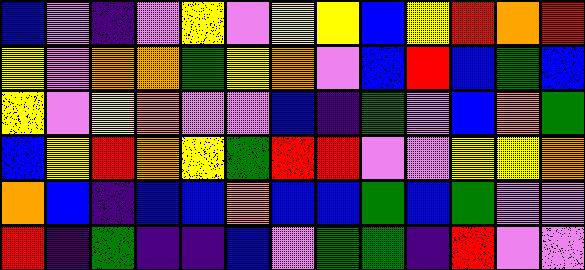[["blue", "violet", "indigo", "violet", "yellow", "violet", "yellow", "yellow", "blue", "yellow", "red", "orange", "red"], ["yellow", "violet", "orange", "orange", "green", "yellow", "orange", "violet", "blue", "red", "blue", "green", "blue"], ["yellow", "violet", "yellow", "orange", "violet", "violet", "blue", "indigo", "green", "violet", "blue", "orange", "green"], ["blue", "yellow", "red", "orange", "yellow", "green", "red", "red", "violet", "violet", "yellow", "yellow", "orange"], ["orange", "blue", "indigo", "blue", "blue", "orange", "blue", "blue", "green", "blue", "green", "violet", "violet"], ["red", "indigo", "green", "indigo", "indigo", "blue", "violet", "green", "green", "indigo", "red", "violet", "violet"]]